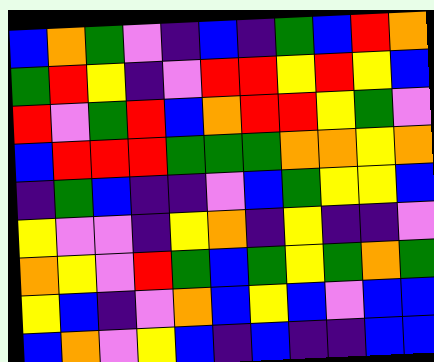[["blue", "orange", "green", "violet", "indigo", "blue", "indigo", "green", "blue", "red", "orange"], ["green", "red", "yellow", "indigo", "violet", "red", "red", "yellow", "red", "yellow", "blue"], ["red", "violet", "green", "red", "blue", "orange", "red", "red", "yellow", "green", "violet"], ["blue", "red", "red", "red", "green", "green", "green", "orange", "orange", "yellow", "orange"], ["indigo", "green", "blue", "indigo", "indigo", "violet", "blue", "green", "yellow", "yellow", "blue"], ["yellow", "violet", "violet", "indigo", "yellow", "orange", "indigo", "yellow", "indigo", "indigo", "violet"], ["orange", "yellow", "violet", "red", "green", "blue", "green", "yellow", "green", "orange", "green"], ["yellow", "blue", "indigo", "violet", "orange", "blue", "yellow", "blue", "violet", "blue", "blue"], ["blue", "orange", "violet", "yellow", "blue", "indigo", "blue", "indigo", "indigo", "blue", "blue"]]